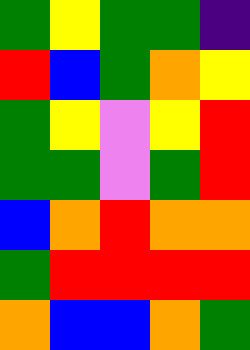[["green", "yellow", "green", "green", "indigo"], ["red", "blue", "green", "orange", "yellow"], ["green", "yellow", "violet", "yellow", "red"], ["green", "green", "violet", "green", "red"], ["blue", "orange", "red", "orange", "orange"], ["green", "red", "red", "red", "red"], ["orange", "blue", "blue", "orange", "green"]]